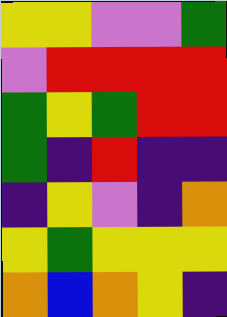[["yellow", "yellow", "violet", "violet", "green"], ["violet", "red", "red", "red", "red"], ["green", "yellow", "green", "red", "red"], ["green", "indigo", "red", "indigo", "indigo"], ["indigo", "yellow", "violet", "indigo", "orange"], ["yellow", "green", "yellow", "yellow", "yellow"], ["orange", "blue", "orange", "yellow", "indigo"]]